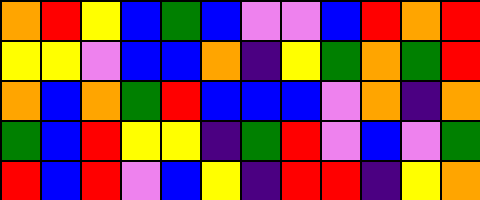[["orange", "red", "yellow", "blue", "green", "blue", "violet", "violet", "blue", "red", "orange", "red"], ["yellow", "yellow", "violet", "blue", "blue", "orange", "indigo", "yellow", "green", "orange", "green", "red"], ["orange", "blue", "orange", "green", "red", "blue", "blue", "blue", "violet", "orange", "indigo", "orange"], ["green", "blue", "red", "yellow", "yellow", "indigo", "green", "red", "violet", "blue", "violet", "green"], ["red", "blue", "red", "violet", "blue", "yellow", "indigo", "red", "red", "indigo", "yellow", "orange"]]